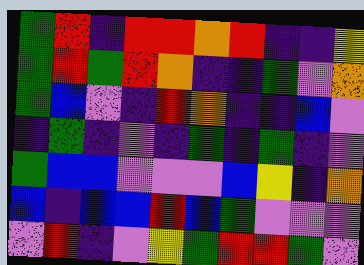[["green", "red", "indigo", "red", "red", "orange", "red", "indigo", "indigo", "yellow"], ["green", "red", "green", "red", "orange", "indigo", "indigo", "green", "violet", "orange"], ["green", "blue", "violet", "indigo", "red", "orange", "indigo", "indigo", "blue", "violet"], ["indigo", "green", "indigo", "violet", "indigo", "green", "indigo", "green", "indigo", "violet"], ["green", "blue", "blue", "violet", "violet", "violet", "blue", "yellow", "indigo", "orange"], ["blue", "indigo", "blue", "blue", "red", "blue", "green", "violet", "violet", "violet"], ["violet", "red", "indigo", "violet", "yellow", "green", "red", "red", "green", "violet"]]